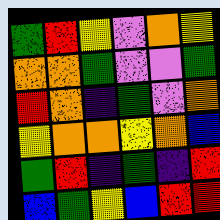[["green", "red", "yellow", "violet", "orange", "yellow"], ["orange", "orange", "green", "violet", "violet", "green"], ["red", "orange", "indigo", "green", "violet", "orange"], ["yellow", "orange", "orange", "yellow", "orange", "blue"], ["green", "red", "indigo", "green", "indigo", "red"], ["blue", "green", "yellow", "blue", "red", "red"]]